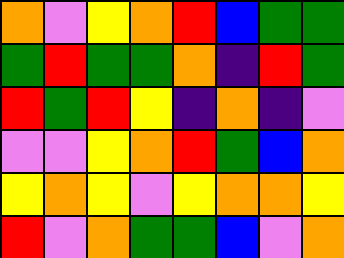[["orange", "violet", "yellow", "orange", "red", "blue", "green", "green"], ["green", "red", "green", "green", "orange", "indigo", "red", "green"], ["red", "green", "red", "yellow", "indigo", "orange", "indigo", "violet"], ["violet", "violet", "yellow", "orange", "red", "green", "blue", "orange"], ["yellow", "orange", "yellow", "violet", "yellow", "orange", "orange", "yellow"], ["red", "violet", "orange", "green", "green", "blue", "violet", "orange"]]